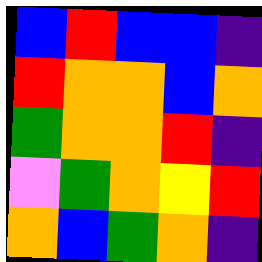[["blue", "red", "blue", "blue", "indigo"], ["red", "orange", "orange", "blue", "orange"], ["green", "orange", "orange", "red", "indigo"], ["violet", "green", "orange", "yellow", "red"], ["orange", "blue", "green", "orange", "indigo"]]